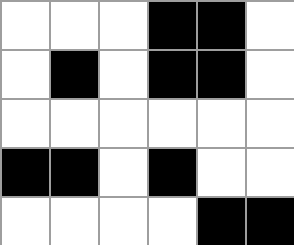[["white", "white", "white", "black", "black", "white"], ["white", "black", "white", "black", "black", "white"], ["white", "white", "white", "white", "white", "white"], ["black", "black", "white", "black", "white", "white"], ["white", "white", "white", "white", "black", "black"]]